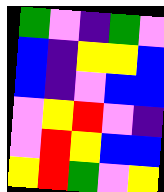[["green", "violet", "indigo", "green", "violet"], ["blue", "indigo", "yellow", "yellow", "blue"], ["blue", "indigo", "violet", "blue", "blue"], ["violet", "yellow", "red", "violet", "indigo"], ["violet", "red", "yellow", "blue", "blue"], ["yellow", "red", "green", "violet", "yellow"]]